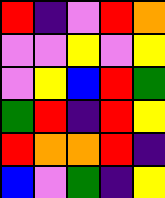[["red", "indigo", "violet", "red", "orange"], ["violet", "violet", "yellow", "violet", "yellow"], ["violet", "yellow", "blue", "red", "green"], ["green", "red", "indigo", "red", "yellow"], ["red", "orange", "orange", "red", "indigo"], ["blue", "violet", "green", "indigo", "yellow"]]